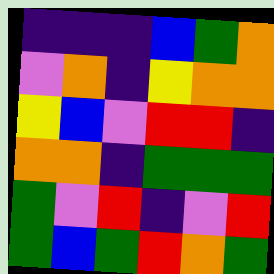[["indigo", "indigo", "indigo", "blue", "green", "orange"], ["violet", "orange", "indigo", "yellow", "orange", "orange"], ["yellow", "blue", "violet", "red", "red", "indigo"], ["orange", "orange", "indigo", "green", "green", "green"], ["green", "violet", "red", "indigo", "violet", "red"], ["green", "blue", "green", "red", "orange", "green"]]